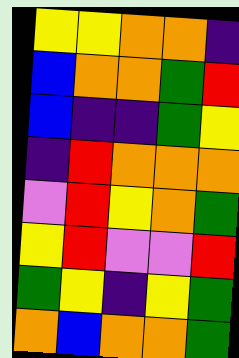[["yellow", "yellow", "orange", "orange", "indigo"], ["blue", "orange", "orange", "green", "red"], ["blue", "indigo", "indigo", "green", "yellow"], ["indigo", "red", "orange", "orange", "orange"], ["violet", "red", "yellow", "orange", "green"], ["yellow", "red", "violet", "violet", "red"], ["green", "yellow", "indigo", "yellow", "green"], ["orange", "blue", "orange", "orange", "green"]]